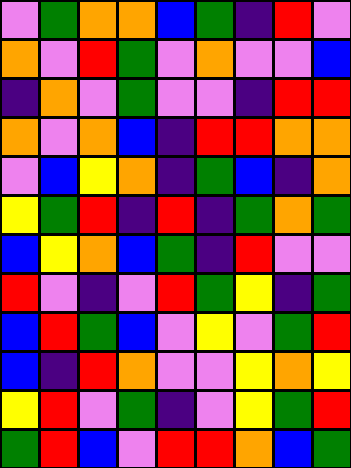[["violet", "green", "orange", "orange", "blue", "green", "indigo", "red", "violet"], ["orange", "violet", "red", "green", "violet", "orange", "violet", "violet", "blue"], ["indigo", "orange", "violet", "green", "violet", "violet", "indigo", "red", "red"], ["orange", "violet", "orange", "blue", "indigo", "red", "red", "orange", "orange"], ["violet", "blue", "yellow", "orange", "indigo", "green", "blue", "indigo", "orange"], ["yellow", "green", "red", "indigo", "red", "indigo", "green", "orange", "green"], ["blue", "yellow", "orange", "blue", "green", "indigo", "red", "violet", "violet"], ["red", "violet", "indigo", "violet", "red", "green", "yellow", "indigo", "green"], ["blue", "red", "green", "blue", "violet", "yellow", "violet", "green", "red"], ["blue", "indigo", "red", "orange", "violet", "violet", "yellow", "orange", "yellow"], ["yellow", "red", "violet", "green", "indigo", "violet", "yellow", "green", "red"], ["green", "red", "blue", "violet", "red", "red", "orange", "blue", "green"]]